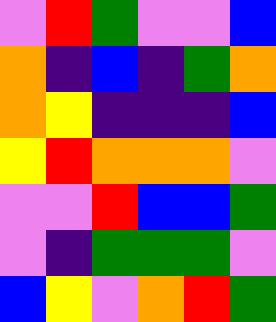[["violet", "red", "green", "violet", "violet", "blue"], ["orange", "indigo", "blue", "indigo", "green", "orange"], ["orange", "yellow", "indigo", "indigo", "indigo", "blue"], ["yellow", "red", "orange", "orange", "orange", "violet"], ["violet", "violet", "red", "blue", "blue", "green"], ["violet", "indigo", "green", "green", "green", "violet"], ["blue", "yellow", "violet", "orange", "red", "green"]]